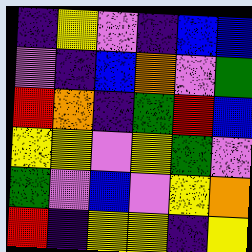[["indigo", "yellow", "violet", "indigo", "blue", "blue"], ["violet", "indigo", "blue", "orange", "violet", "green"], ["red", "orange", "indigo", "green", "red", "blue"], ["yellow", "yellow", "violet", "yellow", "green", "violet"], ["green", "violet", "blue", "violet", "yellow", "orange"], ["red", "indigo", "yellow", "yellow", "indigo", "yellow"]]